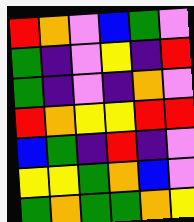[["red", "orange", "violet", "blue", "green", "violet"], ["green", "indigo", "violet", "yellow", "indigo", "red"], ["green", "indigo", "violet", "indigo", "orange", "violet"], ["red", "orange", "yellow", "yellow", "red", "red"], ["blue", "green", "indigo", "red", "indigo", "violet"], ["yellow", "yellow", "green", "orange", "blue", "violet"], ["green", "orange", "green", "green", "orange", "yellow"]]